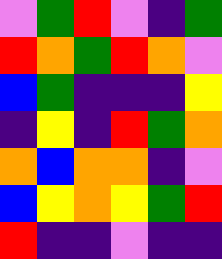[["violet", "green", "red", "violet", "indigo", "green"], ["red", "orange", "green", "red", "orange", "violet"], ["blue", "green", "indigo", "indigo", "indigo", "yellow"], ["indigo", "yellow", "indigo", "red", "green", "orange"], ["orange", "blue", "orange", "orange", "indigo", "violet"], ["blue", "yellow", "orange", "yellow", "green", "red"], ["red", "indigo", "indigo", "violet", "indigo", "indigo"]]